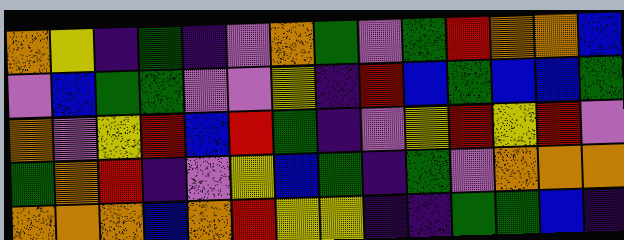[["orange", "yellow", "indigo", "green", "indigo", "violet", "orange", "green", "violet", "green", "red", "orange", "orange", "blue"], ["violet", "blue", "green", "green", "violet", "violet", "yellow", "indigo", "red", "blue", "green", "blue", "blue", "green"], ["orange", "violet", "yellow", "red", "blue", "red", "green", "indigo", "violet", "yellow", "red", "yellow", "red", "violet"], ["green", "orange", "red", "indigo", "violet", "yellow", "blue", "green", "indigo", "green", "violet", "orange", "orange", "orange"], ["orange", "orange", "orange", "blue", "orange", "red", "yellow", "yellow", "indigo", "indigo", "green", "green", "blue", "indigo"]]